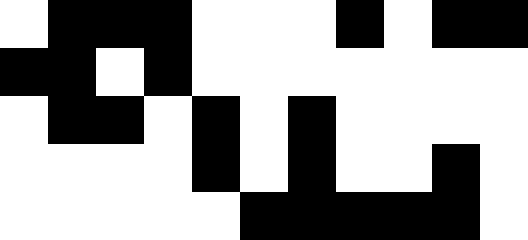[["white", "black", "black", "black", "white", "white", "white", "black", "white", "black", "black"], ["black", "black", "white", "black", "white", "white", "white", "white", "white", "white", "white"], ["white", "black", "black", "white", "black", "white", "black", "white", "white", "white", "white"], ["white", "white", "white", "white", "black", "white", "black", "white", "white", "black", "white"], ["white", "white", "white", "white", "white", "black", "black", "black", "black", "black", "white"]]